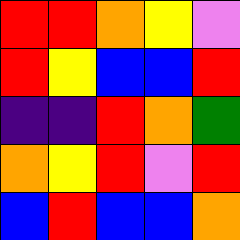[["red", "red", "orange", "yellow", "violet"], ["red", "yellow", "blue", "blue", "red"], ["indigo", "indigo", "red", "orange", "green"], ["orange", "yellow", "red", "violet", "red"], ["blue", "red", "blue", "blue", "orange"]]